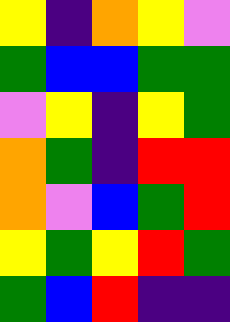[["yellow", "indigo", "orange", "yellow", "violet"], ["green", "blue", "blue", "green", "green"], ["violet", "yellow", "indigo", "yellow", "green"], ["orange", "green", "indigo", "red", "red"], ["orange", "violet", "blue", "green", "red"], ["yellow", "green", "yellow", "red", "green"], ["green", "blue", "red", "indigo", "indigo"]]